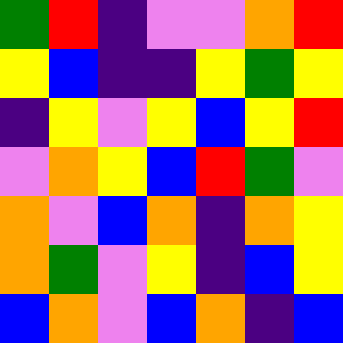[["green", "red", "indigo", "violet", "violet", "orange", "red"], ["yellow", "blue", "indigo", "indigo", "yellow", "green", "yellow"], ["indigo", "yellow", "violet", "yellow", "blue", "yellow", "red"], ["violet", "orange", "yellow", "blue", "red", "green", "violet"], ["orange", "violet", "blue", "orange", "indigo", "orange", "yellow"], ["orange", "green", "violet", "yellow", "indigo", "blue", "yellow"], ["blue", "orange", "violet", "blue", "orange", "indigo", "blue"]]